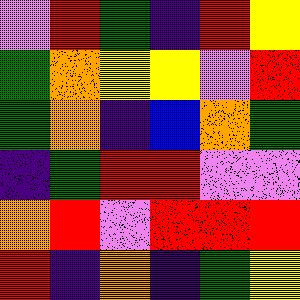[["violet", "red", "green", "indigo", "red", "yellow"], ["green", "orange", "yellow", "yellow", "violet", "red"], ["green", "orange", "indigo", "blue", "orange", "green"], ["indigo", "green", "red", "red", "violet", "violet"], ["orange", "red", "violet", "red", "red", "red"], ["red", "indigo", "orange", "indigo", "green", "yellow"]]